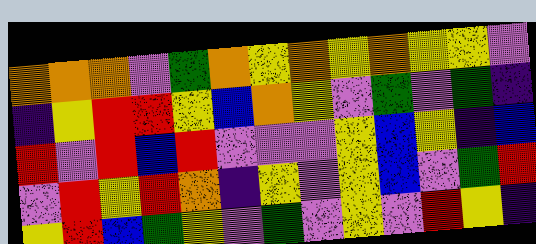[["orange", "orange", "orange", "violet", "green", "orange", "yellow", "orange", "yellow", "orange", "yellow", "yellow", "violet"], ["indigo", "yellow", "red", "red", "yellow", "blue", "orange", "yellow", "violet", "green", "violet", "green", "indigo"], ["red", "violet", "red", "blue", "red", "violet", "violet", "violet", "yellow", "blue", "yellow", "indigo", "blue"], ["violet", "red", "yellow", "red", "orange", "indigo", "yellow", "violet", "yellow", "blue", "violet", "green", "red"], ["yellow", "red", "blue", "green", "yellow", "violet", "green", "violet", "yellow", "violet", "red", "yellow", "indigo"]]